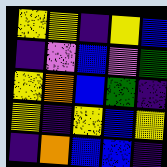[["yellow", "yellow", "indigo", "yellow", "blue"], ["indigo", "violet", "blue", "violet", "green"], ["yellow", "orange", "blue", "green", "indigo"], ["yellow", "indigo", "yellow", "blue", "yellow"], ["indigo", "orange", "blue", "blue", "indigo"]]